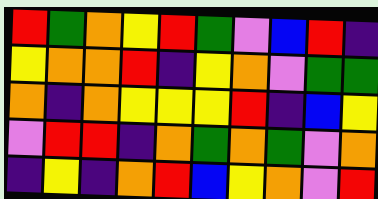[["red", "green", "orange", "yellow", "red", "green", "violet", "blue", "red", "indigo"], ["yellow", "orange", "orange", "red", "indigo", "yellow", "orange", "violet", "green", "green"], ["orange", "indigo", "orange", "yellow", "yellow", "yellow", "red", "indigo", "blue", "yellow"], ["violet", "red", "red", "indigo", "orange", "green", "orange", "green", "violet", "orange"], ["indigo", "yellow", "indigo", "orange", "red", "blue", "yellow", "orange", "violet", "red"]]